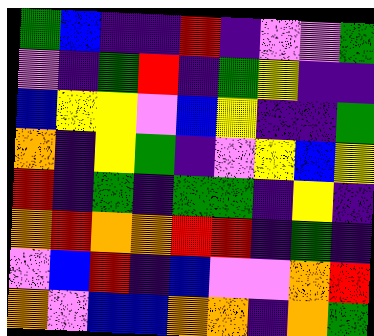[["green", "blue", "indigo", "indigo", "red", "indigo", "violet", "violet", "green"], ["violet", "indigo", "green", "red", "indigo", "green", "yellow", "indigo", "indigo"], ["blue", "yellow", "yellow", "violet", "blue", "yellow", "indigo", "indigo", "green"], ["orange", "indigo", "yellow", "green", "indigo", "violet", "yellow", "blue", "yellow"], ["red", "indigo", "green", "indigo", "green", "green", "indigo", "yellow", "indigo"], ["orange", "red", "orange", "orange", "red", "red", "indigo", "green", "indigo"], ["violet", "blue", "red", "indigo", "blue", "violet", "violet", "orange", "red"], ["orange", "violet", "blue", "blue", "orange", "orange", "indigo", "orange", "green"]]